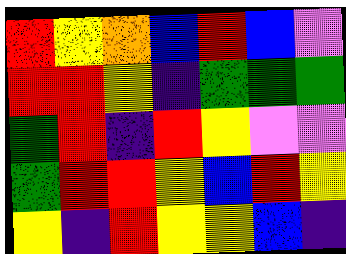[["red", "yellow", "orange", "blue", "red", "blue", "violet"], ["red", "red", "yellow", "indigo", "green", "green", "green"], ["green", "red", "indigo", "red", "yellow", "violet", "violet"], ["green", "red", "red", "yellow", "blue", "red", "yellow"], ["yellow", "indigo", "red", "yellow", "yellow", "blue", "indigo"]]